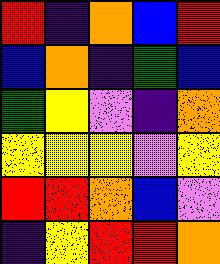[["red", "indigo", "orange", "blue", "red"], ["blue", "orange", "indigo", "green", "blue"], ["green", "yellow", "violet", "indigo", "orange"], ["yellow", "yellow", "yellow", "violet", "yellow"], ["red", "red", "orange", "blue", "violet"], ["indigo", "yellow", "red", "red", "orange"]]